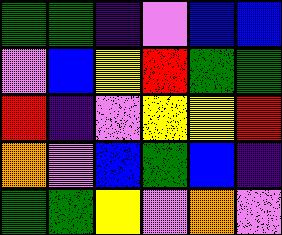[["green", "green", "indigo", "violet", "blue", "blue"], ["violet", "blue", "yellow", "red", "green", "green"], ["red", "indigo", "violet", "yellow", "yellow", "red"], ["orange", "violet", "blue", "green", "blue", "indigo"], ["green", "green", "yellow", "violet", "orange", "violet"]]